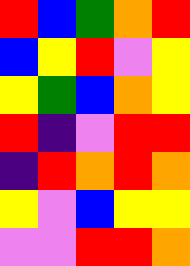[["red", "blue", "green", "orange", "red"], ["blue", "yellow", "red", "violet", "yellow"], ["yellow", "green", "blue", "orange", "yellow"], ["red", "indigo", "violet", "red", "red"], ["indigo", "red", "orange", "red", "orange"], ["yellow", "violet", "blue", "yellow", "yellow"], ["violet", "violet", "red", "red", "orange"]]